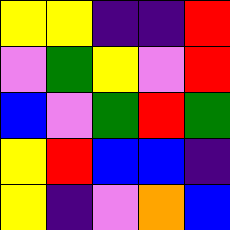[["yellow", "yellow", "indigo", "indigo", "red"], ["violet", "green", "yellow", "violet", "red"], ["blue", "violet", "green", "red", "green"], ["yellow", "red", "blue", "blue", "indigo"], ["yellow", "indigo", "violet", "orange", "blue"]]